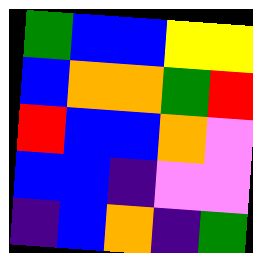[["green", "blue", "blue", "yellow", "yellow"], ["blue", "orange", "orange", "green", "red"], ["red", "blue", "blue", "orange", "violet"], ["blue", "blue", "indigo", "violet", "violet"], ["indigo", "blue", "orange", "indigo", "green"]]